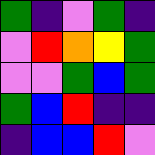[["green", "indigo", "violet", "green", "indigo"], ["violet", "red", "orange", "yellow", "green"], ["violet", "violet", "green", "blue", "green"], ["green", "blue", "red", "indigo", "indigo"], ["indigo", "blue", "blue", "red", "violet"]]